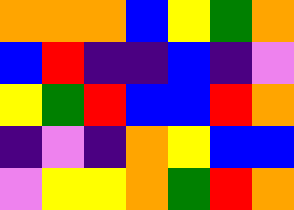[["orange", "orange", "orange", "blue", "yellow", "green", "orange"], ["blue", "red", "indigo", "indigo", "blue", "indigo", "violet"], ["yellow", "green", "red", "blue", "blue", "red", "orange"], ["indigo", "violet", "indigo", "orange", "yellow", "blue", "blue"], ["violet", "yellow", "yellow", "orange", "green", "red", "orange"]]